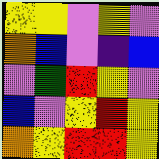[["yellow", "yellow", "violet", "yellow", "violet"], ["orange", "blue", "violet", "indigo", "blue"], ["violet", "green", "red", "yellow", "violet"], ["blue", "violet", "yellow", "red", "yellow"], ["orange", "yellow", "red", "red", "yellow"]]